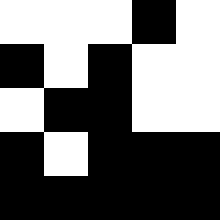[["white", "white", "white", "black", "white"], ["black", "white", "black", "white", "white"], ["white", "black", "black", "white", "white"], ["black", "white", "black", "black", "black"], ["black", "black", "black", "black", "black"]]